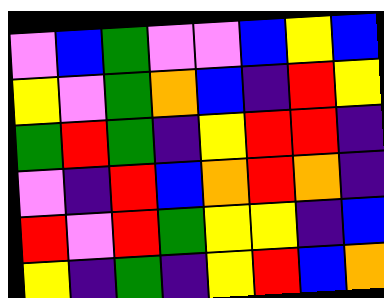[["violet", "blue", "green", "violet", "violet", "blue", "yellow", "blue"], ["yellow", "violet", "green", "orange", "blue", "indigo", "red", "yellow"], ["green", "red", "green", "indigo", "yellow", "red", "red", "indigo"], ["violet", "indigo", "red", "blue", "orange", "red", "orange", "indigo"], ["red", "violet", "red", "green", "yellow", "yellow", "indigo", "blue"], ["yellow", "indigo", "green", "indigo", "yellow", "red", "blue", "orange"]]